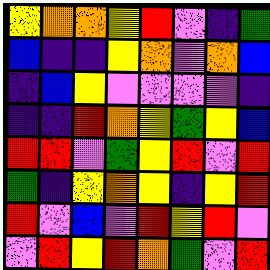[["yellow", "orange", "orange", "yellow", "red", "violet", "indigo", "green"], ["blue", "indigo", "indigo", "yellow", "orange", "violet", "orange", "blue"], ["indigo", "blue", "yellow", "violet", "violet", "violet", "violet", "indigo"], ["indigo", "indigo", "red", "orange", "yellow", "green", "yellow", "blue"], ["red", "red", "violet", "green", "yellow", "red", "violet", "red"], ["green", "indigo", "yellow", "orange", "yellow", "indigo", "yellow", "red"], ["red", "violet", "blue", "violet", "red", "yellow", "red", "violet"], ["violet", "red", "yellow", "red", "orange", "green", "violet", "red"]]